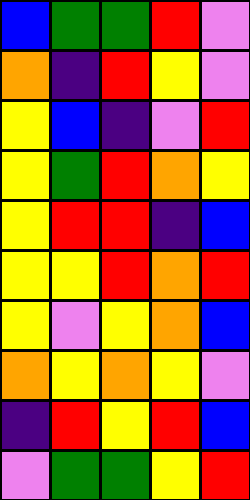[["blue", "green", "green", "red", "violet"], ["orange", "indigo", "red", "yellow", "violet"], ["yellow", "blue", "indigo", "violet", "red"], ["yellow", "green", "red", "orange", "yellow"], ["yellow", "red", "red", "indigo", "blue"], ["yellow", "yellow", "red", "orange", "red"], ["yellow", "violet", "yellow", "orange", "blue"], ["orange", "yellow", "orange", "yellow", "violet"], ["indigo", "red", "yellow", "red", "blue"], ["violet", "green", "green", "yellow", "red"]]